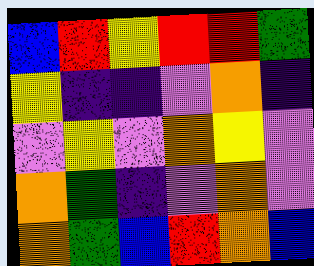[["blue", "red", "yellow", "red", "red", "green"], ["yellow", "indigo", "indigo", "violet", "orange", "indigo"], ["violet", "yellow", "violet", "orange", "yellow", "violet"], ["orange", "green", "indigo", "violet", "orange", "violet"], ["orange", "green", "blue", "red", "orange", "blue"]]